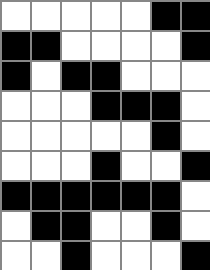[["white", "white", "white", "white", "white", "black", "black"], ["black", "black", "white", "white", "white", "white", "black"], ["black", "white", "black", "black", "white", "white", "white"], ["white", "white", "white", "black", "black", "black", "white"], ["white", "white", "white", "white", "white", "black", "white"], ["white", "white", "white", "black", "white", "white", "black"], ["black", "black", "black", "black", "black", "black", "white"], ["white", "black", "black", "white", "white", "black", "white"], ["white", "white", "black", "white", "white", "white", "black"]]